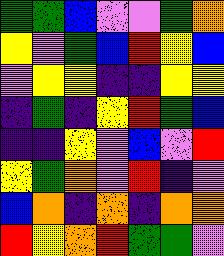[["green", "green", "blue", "violet", "violet", "green", "orange"], ["yellow", "violet", "green", "blue", "red", "yellow", "blue"], ["violet", "yellow", "yellow", "indigo", "indigo", "yellow", "yellow"], ["indigo", "green", "indigo", "yellow", "red", "green", "blue"], ["indigo", "indigo", "yellow", "violet", "blue", "violet", "red"], ["yellow", "green", "orange", "violet", "red", "indigo", "violet"], ["blue", "orange", "indigo", "orange", "indigo", "orange", "orange"], ["red", "yellow", "orange", "red", "green", "green", "violet"]]